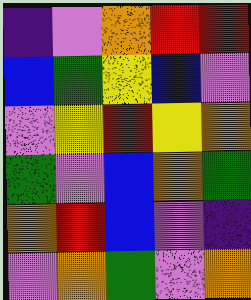[["indigo", "violet", "orange", "red", "red"], ["blue", "green", "yellow", "blue", "violet"], ["violet", "yellow", "red", "yellow", "orange"], ["green", "violet", "blue", "orange", "green"], ["orange", "red", "blue", "violet", "indigo"], ["violet", "orange", "green", "violet", "orange"]]